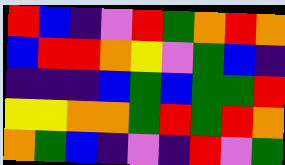[["red", "blue", "indigo", "violet", "red", "green", "orange", "red", "orange"], ["blue", "red", "red", "orange", "yellow", "violet", "green", "blue", "indigo"], ["indigo", "indigo", "indigo", "blue", "green", "blue", "green", "green", "red"], ["yellow", "yellow", "orange", "orange", "green", "red", "green", "red", "orange"], ["orange", "green", "blue", "indigo", "violet", "indigo", "red", "violet", "green"]]